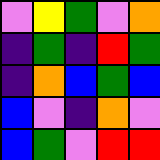[["violet", "yellow", "green", "violet", "orange"], ["indigo", "green", "indigo", "red", "green"], ["indigo", "orange", "blue", "green", "blue"], ["blue", "violet", "indigo", "orange", "violet"], ["blue", "green", "violet", "red", "red"]]